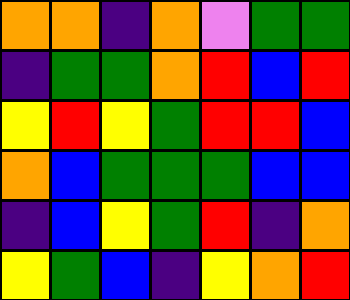[["orange", "orange", "indigo", "orange", "violet", "green", "green"], ["indigo", "green", "green", "orange", "red", "blue", "red"], ["yellow", "red", "yellow", "green", "red", "red", "blue"], ["orange", "blue", "green", "green", "green", "blue", "blue"], ["indigo", "blue", "yellow", "green", "red", "indigo", "orange"], ["yellow", "green", "blue", "indigo", "yellow", "orange", "red"]]